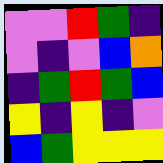[["violet", "violet", "red", "green", "indigo"], ["violet", "indigo", "violet", "blue", "orange"], ["indigo", "green", "red", "green", "blue"], ["yellow", "indigo", "yellow", "indigo", "violet"], ["blue", "green", "yellow", "yellow", "yellow"]]